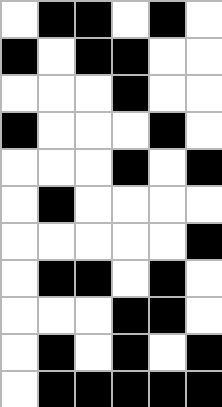[["white", "black", "black", "white", "black", "white"], ["black", "white", "black", "black", "white", "white"], ["white", "white", "white", "black", "white", "white"], ["black", "white", "white", "white", "black", "white"], ["white", "white", "white", "black", "white", "black"], ["white", "black", "white", "white", "white", "white"], ["white", "white", "white", "white", "white", "black"], ["white", "black", "black", "white", "black", "white"], ["white", "white", "white", "black", "black", "white"], ["white", "black", "white", "black", "white", "black"], ["white", "black", "black", "black", "black", "black"]]